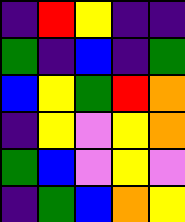[["indigo", "red", "yellow", "indigo", "indigo"], ["green", "indigo", "blue", "indigo", "green"], ["blue", "yellow", "green", "red", "orange"], ["indigo", "yellow", "violet", "yellow", "orange"], ["green", "blue", "violet", "yellow", "violet"], ["indigo", "green", "blue", "orange", "yellow"]]